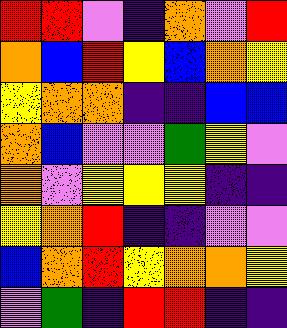[["red", "red", "violet", "indigo", "orange", "violet", "red"], ["orange", "blue", "red", "yellow", "blue", "orange", "yellow"], ["yellow", "orange", "orange", "indigo", "indigo", "blue", "blue"], ["orange", "blue", "violet", "violet", "green", "yellow", "violet"], ["orange", "violet", "yellow", "yellow", "yellow", "indigo", "indigo"], ["yellow", "orange", "red", "indigo", "indigo", "violet", "violet"], ["blue", "orange", "red", "yellow", "orange", "orange", "yellow"], ["violet", "green", "indigo", "red", "red", "indigo", "indigo"]]